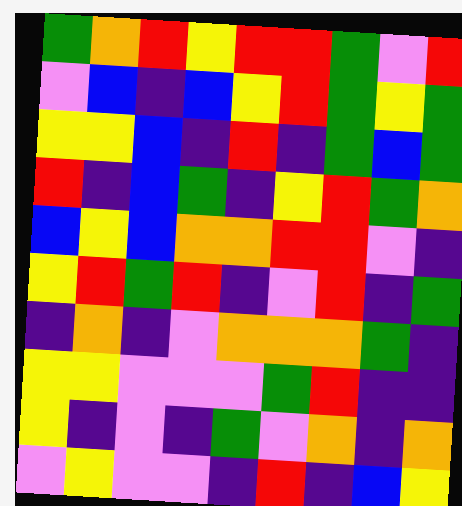[["green", "orange", "red", "yellow", "red", "red", "green", "violet", "red"], ["violet", "blue", "indigo", "blue", "yellow", "red", "green", "yellow", "green"], ["yellow", "yellow", "blue", "indigo", "red", "indigo", "green", "blue", "green"], ["red", "indigo", "blue", "green", "indigo", "yellow", "red", "green", "orange"], ["blue", "yellow", "blue", "orange", "orange", "red", "red", "violet", "indigo"], ["yellow", "red", "green", "red", "indigo", "violet", "red", "indigo", "green"], ["indigo", "orange", "indigo", "violet", "orange", "orange", "orange", "green", "indigo"], ["yellow", "yellow", "violet", "violet", "violet", "green", "red", "indigo", "indigo"], ["yellow", "indigo", "violet", "indigo", "green", "violet", "orange", "indigo", "orange"], ["violet", "yellow", "violet", "violet", "indigo", "red", "indigo", "blue", "yellow"]]